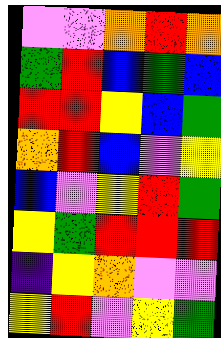[["violet", "violet", "orange", "red", "orange"], ["green", "red", "blue", "green", "blue"], ["red", "red", "yellow", "blue", "green"], ["orange", "red", "blue", "violet", "yellow"], ["blue", "violet", "yellow", "red", "green"], ["yellow", "green", "red", "red", "red"], ["indigo", "yellow", "orange", "violet", "violet"], ["yellow", "red", "violet", "yellow", "green"]]